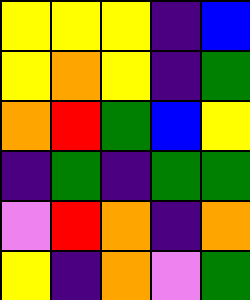[["yellow", "yellow", "yellow", "indigo", "blue"], ["yellow", "orange", "yellow", "indigo", "green"], ["orange", "red", "green", "blue", "yellow"], ["indigo", "green", "indigo", "green", "green"], ["violet", "red", "orange", "indigo", "orange"], ["yellow", "indigo", "orange", "violet", "green"]]